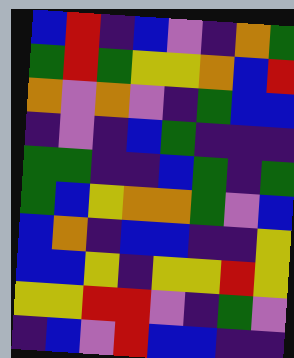[["blue", "red", "indigo", "blue", "violet", "indigo", "orange", "green"], ["green", "red", "green", "yellow", "yellow", "orange", "blue", "red"], ["orange", "violet", "orange", "violet", "indigo", "green", "blue", "blue"], ["indigo", "violet", "indigo", "blue", "green", "indigo", "indigo", "indigo"], ["green", "green", "indigo", "indigo", "blue", "green", "indigo", "green"], ["green", "blue", "yellow", "orange", "orange", "green", "violet", "blue"], ["blue", "orange", "indigo", "blue", "blue", "indigo", "indigo", "yellow"], ["blue", "blue", "yellow", "indigo", "yellow", "yellow", "red", "yellow"], ["yellow", "yellow", "red", "red", "violet", "indigo", "green", "violet"], ["indigo", "blue", "violet", "red", "blue", "blue", "indigo", "indigo"]]